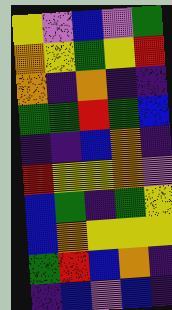[["yellow", "violet", "blue", "violet", "green"], ["orange", "yellow", "green", "yellow", "red"], ["orange", "indigo", "orange", "indigo", "indigo"], ["green", "green", "red", "green", "blue"], ["indigo", "indigo", "blue", "orange", "indigo"], ["red", "yellow", "yellow", "orange", "violet"], ["blue", "green", "indigo", "green", "yellow"], ["blue", "orange", "yellow", "yellow", "yellow"], ["green", "red", "blue", "orange", "indigo"], ["indigo", "blue", "violet", "blue", "indigo"]]